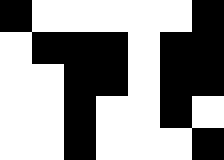[["black", "white", "white", "white", "white", "white", "black"], ["white", "black", "black", "black", "white", "black", "black"], ["white", "white", "black", "black", "white", "black", "black"], ["white", "white", "black", "white", "white", "black", "white"], ["white", "white", "black", "white", "white", "white", "black"]]